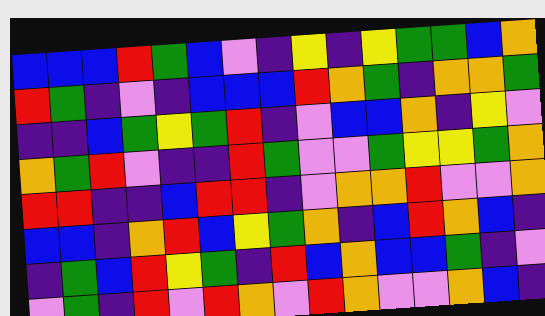[["blue", "blue", "blue", "red", "green", "blue", "violet", "indigo", "yellow", "indigo", "yellow", "green", "green", "blue", "orange"], ["red", "green", "indigo", "violet", "indigo", "blue", "blue", "blue", "red", "orange", "green", "indigo", "orange", "orange", "green"], ["indigo", "indigo", "blue", "green", "yellow", "green", "red", "indigo", "violet", "blue", "blue", "orange", "indigo", "yellow", "violet"], ["orange", "green", "red", "violet", "indigo", "indigo", "red", "green", "violet", "violet", "green", "yellow", "yellow", "green", "orange"], ["red", "red", "indigo", "indigo", "blue", "red", "red", "indigo", "violet", "orange", "orange", "red", "violet", "violet", "orange"], ["blue", "blue", "indigo", "orange", "red", "blue", "yellow", "green", "orange", "indigo", "blue", "red", "orange", "blue", "indigo"], ["indigo", "green", "blue", "red", "yellow", "green", "indigo", "red", "blue", "orange", "blue", "blue", "green", "indigo", "violet"], ["violet", "green", "indigo", "red", "violet", "red", "orange", "violet", "red", "orange", "violet", "violet", "orange", "blue", "indigo"]]